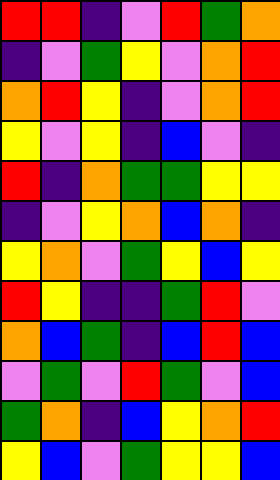[["red", "red", "indigo", "violet", "red", "green", "orange"], ["indigo", "violet", "green", "yellow", "violet", "orange", "red"], ["orange", "red", "yellow", "indigo", "violet", "orange", "red"], ["yellow", "violet", "yellow", "indigo", "blue", "violet", "indigo"], ["red", "indigo", "orange", "green", "green", "yellow", "yellow"], ["indigo", "violet", "yellow", "orange", "blue", "orange", "indigo"], ["yellow", "orange", "violet", "green", "yellow", "blue", "yellow"], ["red", "yellow", "indigo", "indigo", "green", "red", "violet"], ["orange", "blue", "green", "indigo", "blue", "red", "blue"], ["violet", "green", "violet", "red", "green", "violet", "blue"], ["green", "orange", "indigo", "blue", "yellow", "orange", "red"], ["yellow", "blue", "violet", "green", "yellow", "yellow", "blue"]]